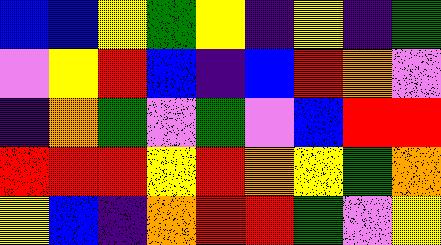[["blue", "blue", "yellow", "green", "yellow", "indigo", "yellow", "indigo", "green"], ["violet", "yellow", "red", "blue", "indigo", "blue", "red", "orange", "violet"], ["indigo", "orange", "green", "violet", "green", "violet", "blue", "red", "red"], ["red", "red", "red", "yellow", "red", "orange", "yellow", "green", "orange"], ["yellow", "blue", "indigo", "orange", "red", "red", "green", "violet", "yellow"]]